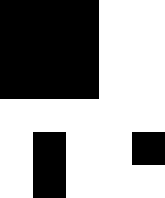[["black", "black", "black", "white", "white"], ["black", "black", "black", "white", "white"], ["black", "black", "black", "white", "white"], ["white", "white", "white", "white", "white"], ["white", "black", "white", "white", "black"], ["white", "black", "white", "white", "white"]]